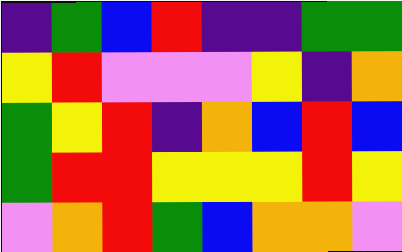[["indigo", "green", "blue", "red", "indigo", "indigo", "green", "green"], ["yellow", "red", "violet", "violet", "violet", "yellow", "indigo", "orange"], ["green", "yellow", "red", "indigo", "orange", "blue", "red", "blue"], ["green", "red", "red", "yellow", "yellow", "yellow", "red", "yellow"], ["violet", "orange", "red", "green", "blue", "orange", "orange", "violet"]]